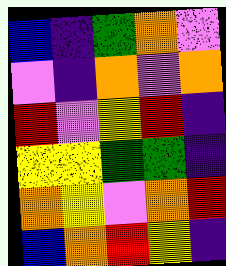[["blue", "indigo", "green", "orange", "violet"], ["violet", "indigo", "orange", "violet", "orange"], ["red", "violet", "yellow", "red", "indigo"], ["yellow", "yellow", "green", "green", "indigo"], ["orange", "yellow", "violet", "orange", "red"], ["blue", "orange", "red", "yellow", "indigo"]]